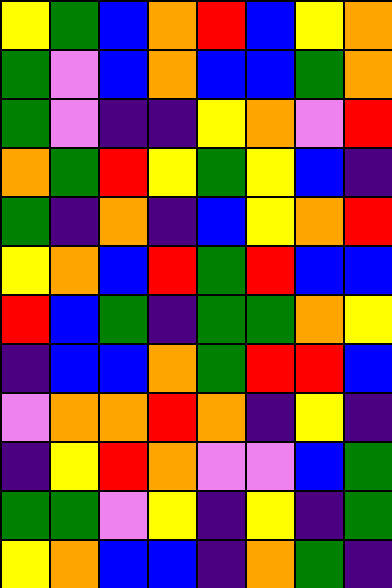[["yellow", "green", "blue", "orange", "red", "blue", "yellow", "orange"], ["green", "violet", "blue", "orange", "blue", "blue", "green", "orange"], ["green", "violet", "indigo", "indigo", "yellow", "orange", "violet", "red"], ["orange", "green", "red", "yellow", "green", "yellow", "blue", "indigo"], ["green", "indigo", "orange", "indigo", "blue", "yellow", "orange", "red"], ["yellow", "orange", "blue", "red", "green", "red", "blue", "blue"], ["red", "blue", "green", "indigo", "green", "green", "orange", "yellow"], ["indigo", "blue", "blue", "orange", "green", "red", "red", "blue"], ["violet", "orange", "orange", "red", "orange", "indigo", "yellow", "indigo"], ["indigo", "yellow", "red", "orange", "violet", "violet", "blue", "green"], ["green", "green", "violet", "yellow", "indigo", "yellow", "indigo", "green"], ["yellow", "orange", "blue", "blue", "indigo", "orange", "green", "indigo"]]